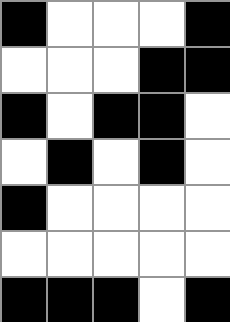[["black", "white", "white", "white", "black"], ["white", "white", "white", "black", "black"], ["black", "white", "black", "black", "white"], ["white", "black", "white", "black", "white"], ["black", "white", "white", "white", "white"], ["white", "white", "white", "white", "white"], ["black", "black", "black", "white", "black"]]